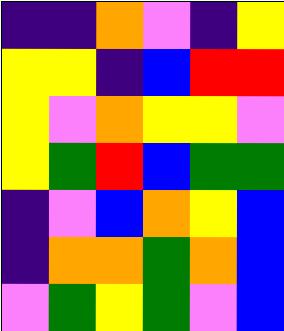[["indigo", "indigo", "orange", "violet", "indigo", "yellow"], ["yellow", "yellow", "indigo", "blue", "red", "red"], ["yellow", "violet", "orange", "yellow", "yellow", "violet"], ["yellow", "green", "red", "blue", "green", "green"], ["indigo", "violet", "blue", "orange", "yellow", "blue"], ["indigo", "orange", "orange", "green", "orange", "blue"], ["violet", "green", "yellow", "green", "violet", "blue"]]